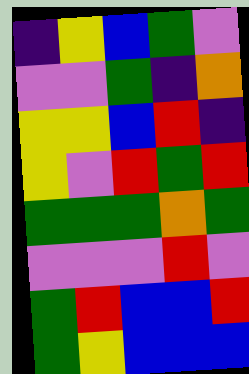[["indigo", "yellow", "blue", "green", "violet"], ["violet", "violet", "green", "indigo", "orange"], ["yellow", "yellow", "blue", "red", "indigo"], ["yellow", "violet", "red", "green", "red"], ["green", "green", "green", "orange", "green"], ["violet", "violet", "violet", "red", "violet"], ["green", "red", "blue", "blue", "red"], ["green", "yellow", "blue", "blue", "blue"]]